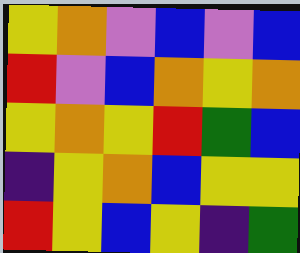[["yellow", "orange", "violet", "blue", "violet", "blue"], ["red", "violet", "blue", "orange", "yellow", "orange"], ["yellow", "orange", "yellow", "red", "green", "blue"], ["indigo", "yellow", "orange", "blue", "yellow", "yellow"], ["red", "yellow", "blue", "yellow", "indigo", "green"]]